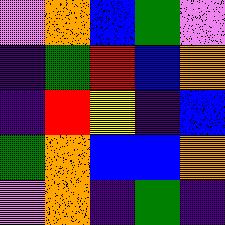[["violet", "orange", "blue", "green", "violet"], ["indigo", "green", "red", "blue", "orange"], ["indigo", "red", "yellow", "indigo", "blue"], ["green", "orange", "blue", "blue", "orange"], ["violet", "orange", "indigo", "green", "indigo"]]